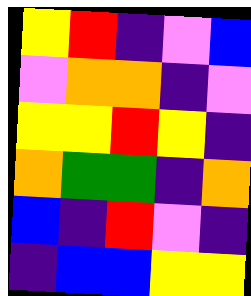[["yellow", "red", "indigo", "violet", "blue"], ["violet", "orange", "orange", "indigo", "violet"], ["yellow", "yellow", "red", "yellow", "indigo"], ["orange", "green", "green", "indigo", "orange"], ["blue", "indigo", "red", "violet", "indigo"], ["indigo", "blue", "blue", "yellow", "yellow"]]